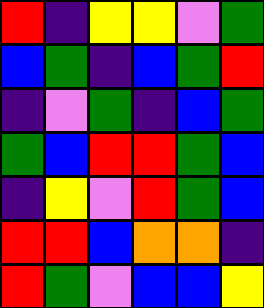[["red", "indigo", "yellow", "yellow", "violet", "green"], ["blue", "green", "indigo", "blue", "green", "red"], ["indigo", "violet", "green", "indigo", "blue", "green"], ["green", "blue", "red", "red", "green", "blue"], ["indigo", "yellow", "violet", "red", "green", "blue"], ["red", "red", "blue", "orange", "orange", "indigo"], ["red", "green", "violet", "blue", "blue", "yellow"]]